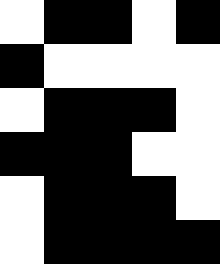[["white", "black", "black", "white", "black"], ["black", "white", "white", "white", "white"], ["white", "black", "black", "black", "white"], ["black", "black", "black", "white", "white"], ["white", "black", "black", "black", "white"], ["white", "black", "black", "black", "black"]]